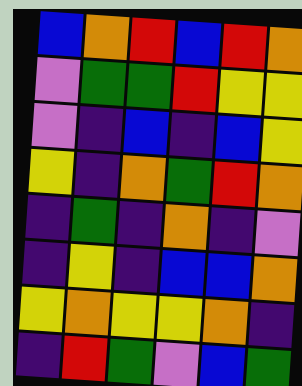[["blue", "orange", "red", "blue", "red", "orange"], ["violet", "green", "green", "red", "yellow", "yellow"], ["violet", "indigo", "blue", "indigo", "blue", "yellow"], ["yellow", "indigo", "orange", "green", "red", "orange"], ["indigo", "green", "indigo", "orange", "indigo", "violet"], ["indigo", "yellow", "indigo", "blue", "blue", "orange"], ["yellow", "orange", "yellow", "yellow", "orange", "indigo"], ["indigo", "red", "green", "violet", "blue", "green"]]